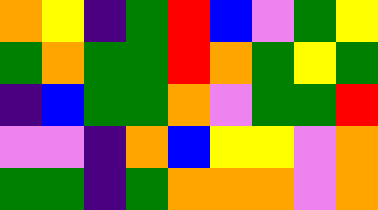[["orange", "yellow", "indigo", "green", "red", "blue", "violet", "green", "yellow"], ["green", "orange", "green", "green", "red", "orange", "green", "yellow", "green"], ["indigo", "blue", "green", "green", "orange", "violet", "green", "green", "red"], ["violet", "violet", "indigo", "orange", "blue", "yellow", "yellow", "violet", "orange"], ["green", "green", "indigo", "green", "orange", "orange", "orange", "violet", "orange"]]